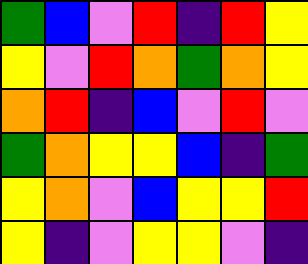[["green", "blue", "violet", "red", "indigo", "red", "yellow"], ["yellow", "violet", "red", "orange", "green", "orange", "yellow"], ["orange", "red", "indigo", "blue", "violet", "red", "violet"], ["green", "orange", "yellow", "yellow", "blue", "indigo", "green"], ["yellow", "orange", "violet", "blue", "yellow", "yellow", "red"], ["yellow", "indigo", "violet", "yellow", "yellow", "violet", "indigo"]]